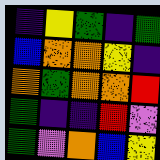[["indigo", "yellow", "green", "indigo", "green"], ["blue", "orange", "orange", "yellow", "indigo"], ["orange", "green", "orange", "orange", "red"], ["green", "indigo", "indigo", "red", "violet"], ["green", "violet", "orange", "blue", "yellow"]]